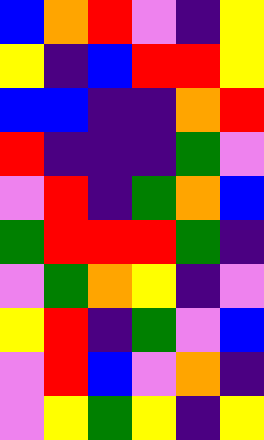[["blue", "orange", "red", "violet", "indigo", "yellow"], ["yellow", "indigo", "blue", "red", "red", "yellow"], ["blue", "blue", "indigo", "indigo", "orange", "red"], ["red", "indigo", "indigo", "indigo", "green", "violet"], ["violet", "red", "indigo", "green", "orange", "blue"], ["green", "red", "red", "red", "green", "indigo"], ["violet", "green", "orange", "yellow", "indigo", "violet"], ["yellow", "red", "indigo", "green", "violet", "blue"], ["violet", "red", "blue", "violet", "orange", "indigo"], ["violet", "yellow", "green", "yellow", "indigo", "yellow"]]